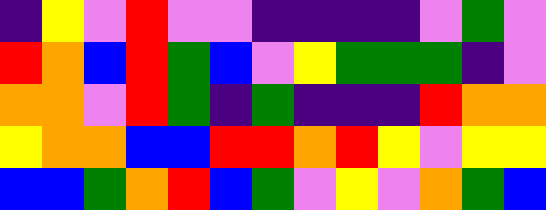[["indigo", "yellow", "violet", "red", "violet", "violet", "indigo", "indigo", "indigo", "indigo", "violet", "green", "violet"], ["red", "orange", "blue", "red", "green", "blue", "violet", "yellow", "green", "green", "green", "indigo", "violet"], ["orange", "orange", "violet", "red", "green", "indigo", "green", "indigo", "indigo", "indigo", "red", "orange", "orange"], ["yellow", "orange", "orange", "blue", "blue", "red", "red", "orange", "red", "yellow", "violet", "yellow", "yellow"], ["blue", "blue", "green", "orange", "red", "blue", "green", "violet", "yellow", "violet", "orange", "green", "blue"]]